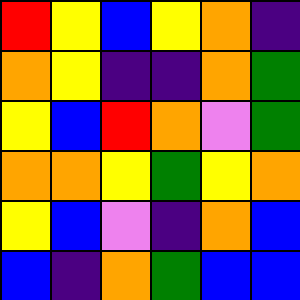[["red", "yellow", "blue", "yellow", "orange", "indigo"], ["orange", "yellow", "indigo", "indigo", "orange", "green"], ["yellow", "blue", "red", "orange", "violet", "green"], ["orange", "orange", "yellow", "green", "yellow", "orange"], ["yellow", "blue", "violet", "indigo", "orange", "blue"], ["blue", "indigo", "orange", "green", "blue", "blue"]]